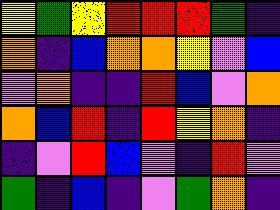[["yellow", "green", "yellow", "red", "red", "red", "green", "indigo"], ["orange", "indigo", "blue", "orange", "orange", "yellow", "violet", "blue"], ["violet", "orange", "indigo", "indigo", "red", "blue", "violet", "orange"], ["orange", "blue", "red", "indigo", "red", "yellow", "orange", "indigo"], ["indigo", "violet", "red", "blue", "violet", "indigo", "red", "violet"], ["green", "indigo", "blue", "indigo", "violet", "green", "orange", "indigo"]]